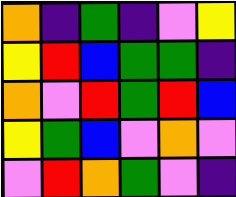[["orange", "indigo", "green", "indigo", "violet", "yellow"], ["yellow", "red", "blue", "green", "green", "indigo"], ["orange", "violet", "red", "green", "red", "blue"], ["yellow", "green", "blue", "violet", "orange", "violet"], ["violet", "red", "orange", "green", "violet", "indigo"]]